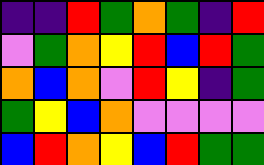[["indigo", "indigo", "red", "green", "orange", "green", "indigo", "red"], ["violet", "green", "orange", "yellow", "red", "blue", "red", "green"], ["orange", "blue", "orange", "violet", "red", "yellow", "indigo", "green"], ["green", "yellow", "blue", "orange", "violet", "violet", "violet", "violet"], ["blue", "red", "orange", "yellow", "blue", "red", "green", "green"]]